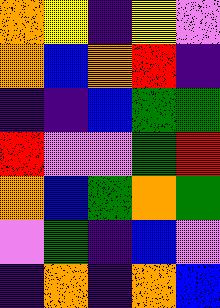[["orange", "yellow", "indigo", "yellow", "violet"], ["orange", "blue", "orange", "red", "indigo"], ["indigo", "indigo", "blue", "green", "green"], ["red", "violet", "violet", "green", "red"], ["orange", "blue", "green", "orange", "green"], ["violet", "green", "indigo", "blue", "violet"], ["indigo", "orange", "indigo", "orange", "blue"]]